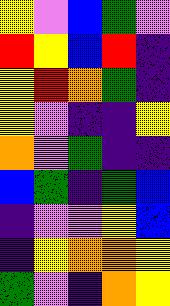[["yellow", "violet", "blue", "green", "violet"], ["red", "yellow", "blue", "red", "indigo"], ["yellow", "red", "orange", "green", "indigo"], ["yellow", "violet", "indigo", "indigo", "yellow"], ["orange", "violet", "green", "indigo", "indigo"], ["blue", "green", "indigo", "green", "blue"], ["indigo", "violet", "violet", "yellow", "blue"], ["indigo", "yellow", "orange", "orange", "yellow"], ["green", "violet", "indigo", "orange", "yellow"]]